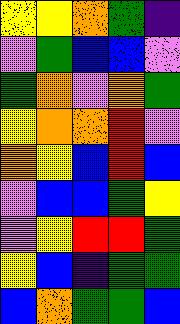[["yellow", "yellow", "orange", "green", "indigo"], ["violet", "green", "blue", "blue", "violet"], ["green", "orange", "violet", "orange", "green"], ["yellow", "orange", "orange", "red", "violet"], ["orange", "yellow", "blue", "red", "blue"], ["violet", "blue", "blue", "green", "yellow"], ["violet", "yellow", "red", "red", "green"], ["yellow", "blue", "indigo", "green", "green"], ["blue", "orange", "green", "green", "blue"]]